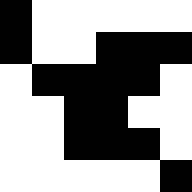[["black", "white", "white", "white", "white", "white"], ["black", "white", "white", "black", "black", "black"], ["white", "black", "black", "black", "black", "white"], ["white", "white", "black", "black", "white", "white"], ["white", "white", "black", "black", "black", "white"], ["white", "white", "white", "white", "white", "black"]]